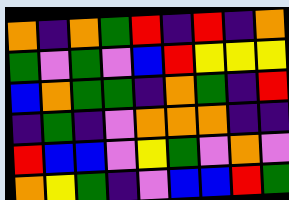[["orange", "indigo", "orange", "green", "red", "indigo", "red", "indigo", "orange"], ["green", "violet", "green", "violet", "blue", "red", "yellow", "yellow", "yellow"], ["blue", "orange", "green", "green", "indigo", "orange", "green", "indigo", "red"], ["indigo", "green", "indigo", "violet", "orange", "orange", "orange", "indigo", "indigo"], ["red", "blue", "blue", "violet", "yellow", "green", "violet", "orange", "violet"], ["orange", "yellow", "green", "indigo", "violet", "blue", "blue", "red", "green"]]